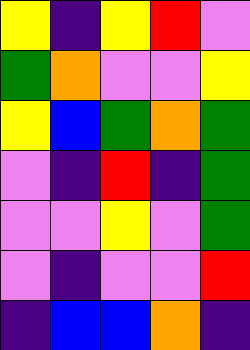[["yellow", "indigo", "yellow", "red", "violet"], ["green", "orange", "violet", "violet", "yellow"], ["yellow", "blue", "green", "orange", "green"], ["violet", "indigo", "red", "indigo", "green"], ["violet", "violet", "yellow", "violet", "green"], ["violet", "indigo", "violet", "violet", "red"], ["indigo", "blue", "blue", "orange", "indigo"]]